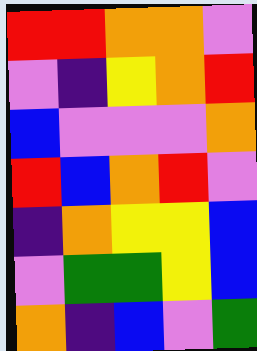[["red", "red", "orange", "orange", "violet"], ["violet", "indigo", "yellow", "orange", "red"], ["blue", "violet", "violet", "violet", "orange"], ["red", "blue", "orange", "red", "violet"], ["indigo", "orange", "yellow", "yellow", "blue"], ["violet", "green", "green", "yellow", "blue"], ["orange", "indigo", "blue", "violet", "green"]]